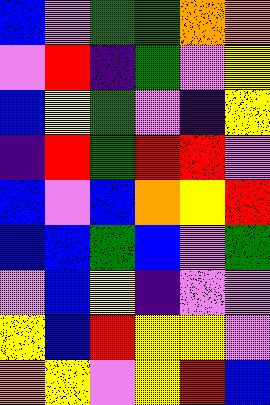[["blue", "violet", "green", "green", "orange", "orange"], ["violet", "red", "indigo", "green", "violet", "yellow"], ["blue", "yellow", "green", "violet", "indigo", "yellow"], ["indigo", "red", "green", "red", "red", "violet"], ["blue", "violet", "blue", "orange", "yellow", "red"], ["blue", "blue", "green", "blue", "violet", "green"], ["violet", "blue", "yellow", "indigo", "violet", "violet"], ["yellow", "blue", "red", "yellow", "yellow", "violet"], ["orange", "yellow", "violet", "yellow", "red", "blue"]]